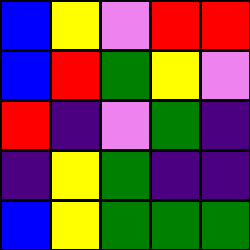[["blue", "yellow", "violet", "red", "red"], ["blue", "red", "green", "yellow", "violet"], ["red", "indigo", "violet", "green", "indigo"], ["indigo", "yellow", "green", "indigo", "indigo"], ["blue", "yellow", "green", "green", "green"]]